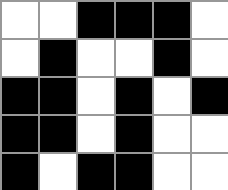[["white", "white", "black", "black", "black", "white"], ["white", "black", "white", "white", "black", "white"], ["black", "black", "white", "black", "white", "black"], ["black", "black", "white", "black", "white", "white"], ["black", "white", "black", "black", "white", "white"]]